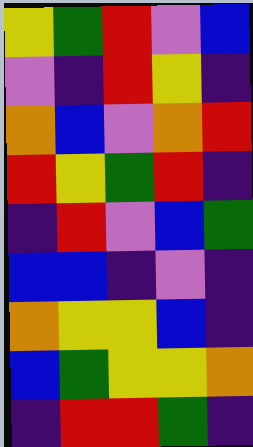[["yellow", "green", "red", "violet", "blue"], ["violet", "indigo", "red", "yellow", "indigo"], ["orange", "blue", "violet", "orange", "red"], ["red", "yellow", "green", "red", "indigo"], ["indigo", "red", "violet", "blue", "green"], ["blue", "blue", "indigo", "violet", "indigo"], ["orange", "yellow", "yellow", "blue", "indigo"], ["blue", "green", "yellow", "yellow", "orange"], ["indigo", "red", "red", "green", "indigo"]]